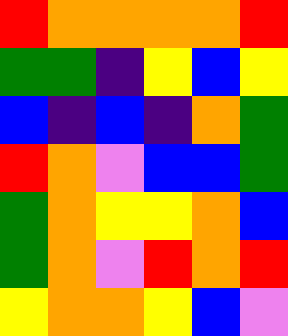[["red", "orange", "orange", "orange", "orange", "red"], ["green", "green", "indigo", "yellow", "blue", "yellow"], ["blue", "indigo", "blue", "indigo", "orange", "green"], ["red", "orange", "violet", "blue", "blue", "green"], ["green", "orange", "yellow", "yellow", "orange", "blue"], ["green", "orange", "violet", "red", "orange", "red"], ["yellow", "orange", "orange", "yellow", "blue", "violet"]]